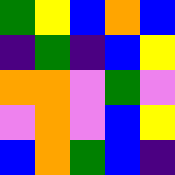[["green", "yellow", "blue", "orange", "blue"], ["indigo", "green", "indigo", "blue", "yellow"], ["orange", "orange", "violet", "green", "violet"], ["violet", "orange", "violet", "blue", "yellow"], ["blue", "orange", "green", "blue", "indigo"]]